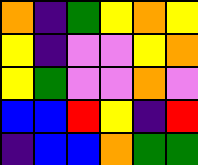[["orange", "indigo", "green", "yellow", "orange", "yellow"], ["yellow", "indigo", "violet", "violet", "yellow", "orange"], ["yellow", "green", "violet", "violet", "orange", "violet"], ["blue", "blue", "red", "yellow", "indigo", "red"], ["indigo", "blue", "blue", "orange", "green", "green"]]